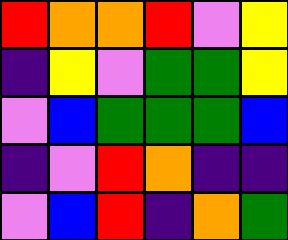[["red", "orange", "orange", "red", "violet", "yellow"], ["indigo", "yellow", "violet", "green", "green", "yellow"], ["violet", "blue", "green", "green", "green", "blue"], ["indigo", "violet", "red", "orange", "indigo", "indigo"], ["violet", "blue", "red", "indigo", "orange", "green"]]